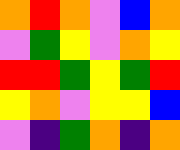[["orange", "red", "orange", "violet", "blue", "orange"], ["violet", "green", "yellow", "violet", "orange", "yellow"], ["red", "red", "green", "yellow", "green", "red"], ["yellow", "orange", "violet", "yellow", "yellow", "blue"], ["violet", "indigo", "green", "orange", "indigo", "orange"]]